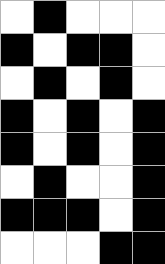[["white", "black", "white", "white", "white"], ["black", "white", "black", "black", "white"], ["white", "black", "white", "black", "white"], ["black", "white", "black", "white", "black"], ["black", "white", "black", "white", "black"], ["white", "black", "white", "white", "black"], ["black", "black", "black", "white", "black"], ["white", "white", "white", "black", "black"]]